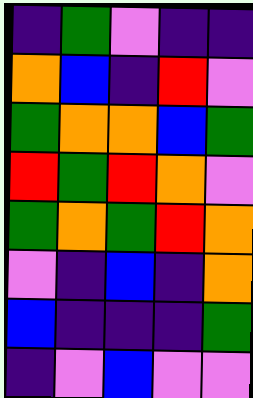[["indigo", "green", "violet", "indigo", "indigo"], ["orange", "blue", "indigo", "red", "violet"], ["green", "orange", "orange", "blue", "green"], ["red", "green", "red", "orange", "violet"], ["green", "orange", "green", "red", "orange"], ["violet", "indigo", "blue", "indigo", "orange"], ["blue", "indigo", "indigo", "indigo", "green"], ["indigo", "violet", "blue", "violet", "violet"]]